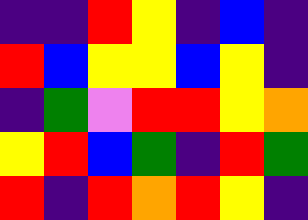[["indigo", "indigo", "red", "yellow", "indigo", "blue", "indigo"], ["red", "blue", "yellow", "yellow", "blue", "yellow", "indigo"], ["indigo", "green", "violet", "red", "red", "yellow", "orange"], ["yellow", "red", "blue", "green", "indigo", "red", "green"], ["red", "indigo", "red", "orange", "red", "yellow", "indigo"]]